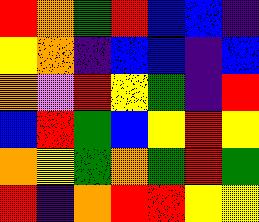[["red", "orange", "green", "red", "blue", "blue", "indigo"], ["yellow", "orange", "indigo", "blue", "blue", "indigo", "blue"], ["orange", "violet", "red", "yellow", "green", "indigo", "red"], ["blue", "red", "green", "blue", "yellow", "red", "yellow"], ["orange", "yellow", "green", "orange", "green", "red", "green"], ["red", "indigo", "orange", "red", "red", "yellow", "yellow"]]